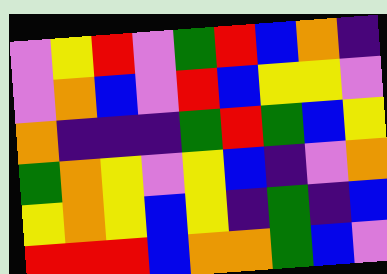[["violet", "yellow", "red", "violet", "green", "red", "blue", "orange", "indigo"], ["violet", "orange", "blue", "violet", "red", "blue", "yellow", "yellow", "violet"], ["orange", "indigo", "indigo", "indigo", "green", "red", "green", "blue", "yellow"], ["green", "orange", "yellow", "violet", "yellow", "blue", "indigo", "violet", "orange"], ["yellow", "orange", "yellow", "blue", "yellow", "indigo", "green", "indigo", "blue"], ["red", "red", "red", "blue", "orange", "orange", "green", "blue", "violet"]]